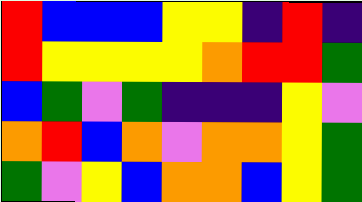[["red", "blue", "blue", "blue", "yellow", "yellow", "indigo", "red", "indigo"], ["red", "yellow", "yellow", "yellow", "yellow", "orange", "red", "red", "green"], ["blue", "green", "violet", "green", "indigo", "indigo", "indigo", "yellow", "violet"], ["orange", "red", "blue", "orange", "violet", "orange", "orange", "yellow", "green"], ["green", "violet", "yellow", "blue", "orange", "orange", "blue", "yellow", "green"]]